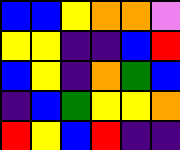[["blue", "blue", "yellow", "orange", "orange", "violet"], ["yellow", "yellow", "indigo", "indigo", "blue", "red"], ["blue", "yellow", "indigo", "orange", "green", "blue"], ["indigo", "blue", "green", "yellow", "yellow", "orange"], ["red", "yellow", "blue", "red", "indigo", "indigo"]]